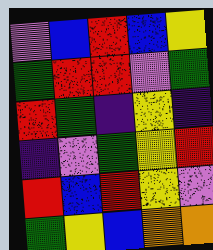[["violet", "blue", "red", "blue", "yellow"], ["green", "red", "red", "violet", "green"], ["red", "green", "indigo", "yellow", "indigo"], ["indigo", "violet", "green", "yellow", "red"], ["red", "blue", "red", "yellow", "violet"], ["green", "yellow", "blue", "orange", "orange"]]